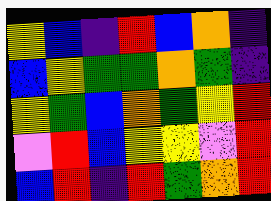[["yellow", "blue", "indigo", "red", "blue", "orange", "indigo"], ["blue", "yellow", "green", "green", "orange", "green", "indigo"], ["yellow", "green", "blue", "orange", "green", "yellow", "red"], ["violet", "red", "blue", "yellow", "yellow", "violet", "red"], ["blue", "red", "indigo", "red", "green", "orange", "red"]]